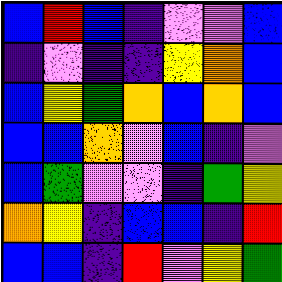[["blue", "red", "blue", "indigo", "violet", "violet", "blue"], ["indigo", "violet", "indigo", "indigo", "yellow", "orange", "blue"], ["blue", "yellow", "green", "orange", "blue", "orange", "blue"], ["blue", "blue", "orange", "violet", "blue", "indigo", "violet"], ["blue", "green", "violet", "violet", "indigo", "green", "yellow"], ["orange", "yellow", "indigo", "blue", "blue", "indigo", "red"], ["blue", "blue", "indigo", "red", "violet", "yellow", "green"]]